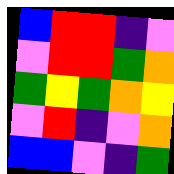[["blue", "red", "red", "indigo", "violet"], ["violet", "red", "red", "green", "orange"], ["green", "yellow", "green", "orange", "yellow"], ["violet", "red", "indigo", "violet", "orange"], ["blue", "blue", "violet", "indigo", "green"]]